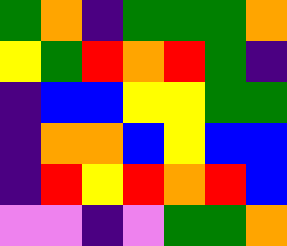[["green", "orange", "indigo", "green", "green", "green", "orange"], ["yellow", "green", "red", "orange", "red", "green", "indigo"], ["indigo", "blue", "blue", "yellow", "yellow", "green", "green"], ["indigo", "orange", "orange", "blue", "yellow", "blue", "blue"], ["indigo", "red", "yellow", "red", "orange", "red", "blue"], ["violet", "violet", "indigo", "violet", "green", "green", "orange"]]